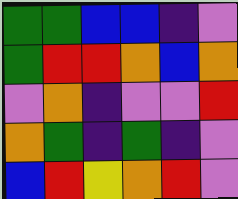[["green", "green", "blue", "blue", "indigo", "violet"], ["green", "red", "red", "orange", "blue", "orange"], ["violet", "orange", "indigo", "violet", "violet", "red"], ["orange", "green", "indigo", "green", "indigo", "violet"], ["blue", "red", "yellow", "orange", "red", "violet"]]